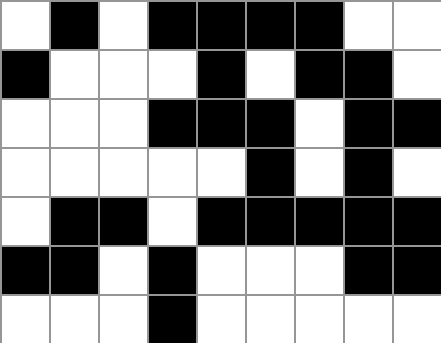[["white", "black", "white", "black", "black", "black", "black", "white", "white"], ["black", "white", "white", "white", "black", "white", "black", "black", "white"], ["white", "white", "white", "black", "black", "black", "white", "black", "black"], ["white", "white", "white", "white", "white", "black", "white", "black", "white"], ["white", "black", "black", "white", "black", "black", "black", "black", "black"], ["black", "black", "white", "black", "white", "white", "white", "black", "black"], ["white", "white", "white", "black", "white", "white", "white", "white", "white"]]